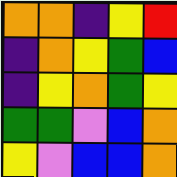[["orange", "orange", "indigo", "yellow", "red"], ["indigo", "orange", "yellow", "green", "blue"], ["indigo", "yellow", "orange", "green", "yellow"], ["green", "green", "violet", "blue", "orange"], ["yellow", "violet", "blue", "blue", "orange"]]